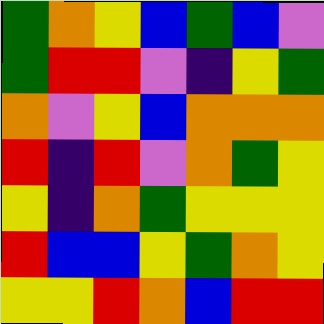[["green", "orange", "yellow", "blue", "green", "blue", "violet"], ["green", "red", "red", "violet", "indigo", "yellow", "green"], ["orange", "violet", "yellow", "blue", "orange", "orange", "orange"], ["red", "indigo", "red", "violet", "orange", "green", "yellow"], ["yellow", "indigo", "orange", "green", "yellow", "yellow", "yellow"], ["red", "blue", "blue", "yellow", "green", "orange", "yellow"], ["yellow", "yellow", "red", "orange", "blue", "red", "red"]]